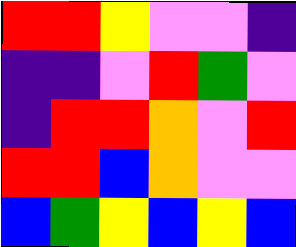[["red", "red", "yellow", "violet", "violet", "indigo"], ["indigo", "indigo", "violet", "red", "green", "violet"], ["indigo", "red", "red", "orange", "violet", "red"], ["red", "red", "blue", "orange", "violet", "violet"], ["blue", "green", "yellow", "blue", "yellow", "blue"]]